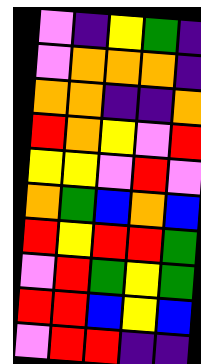[["violet", "indigo", "yellow", "green", "indigo"], ["violet", "orange", "orange", "orange", "indigo"], ["orange", "orange", "indigo", "indigo", "orange"], ["red", "orange", "yellow", "violet", "red"], ["yellow", "yellow", "violet", "red", "violet"], ["orange", "green", "blue", "orange", "blue"], ["red", "yellow", "red", "red", "green"], ["violet", "red", "green", "yellow", "green"], ["red", "red", "blue", "yellow", "blue"], ["violet", "red", "red", "indigo", "indigo"]]